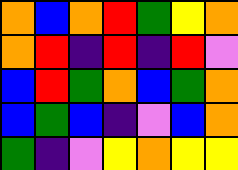[["orange", "blue", "orange", "red", "green", "yellow", "orange"], ["orange", "red", "indigo", "red", "indigo", "red", "violet"], ["blue", "red", "green", "orange", "blue", "green", "orange"], ["blue", "green", "blue", "indigo", "violet", "blue", "orange"], ["green", "indigo", "violet", "yellow", "orange", "yellow", "yellow"]]